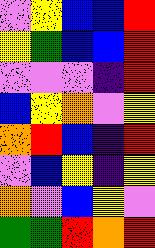[["violet", "yellow", "blue", "blue", "red"], ["yellow", "green", "blue", "blue", "red"], ["violet", "violet", "violet", "indigo", "red"], ["blue", "yellow", "orange", "violet", "yellow"], ["orange", "red", "blue", "indigo", "red"], ["violet", "blue", "yellow", "indigo", "yellow"], ["orange", "violet", "blue", "yellow", "violet"], ["green", "green", "red", "orange", "red"]]